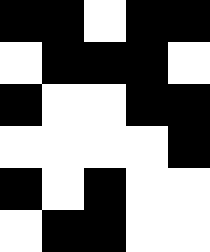[["black", "black", "white", "black", "black"], ["white", "black", "black", "black", "white"], ["black", "white", "white", "black", "black"], ["white", "white", "white", "white", "black"], ["black", "white", "black", "white", "white"], ["white", "black", "black", "white", "white"]]